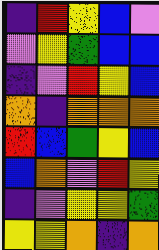[["indigo", "red", "yellow", "blue", "violet"], ["violet", "yellow", "green", "blue", "blue"], ["indigo", "violet", "red", "yellow", "blue"], ["orange", "indigo", "orange", "orange", "orange"], ["red", "blue", "green", "yellow", "blue"], ["blue", "orange", "violet", "red", "yellow"], ["indigo", "violet", "yellow", "yellow", "green"], ["yellow", "yellow", "orange", "indigo", "orange"]]